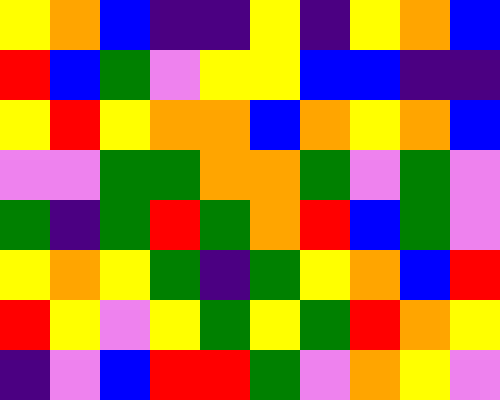[["yellow", "orange", "blue", "indigo", "indigo", "yellow", "indigo", "yellow", "orange", "blue"], ["red", "blue", "green", "violet", "yellow", "yellow", "blue", "blue", "indigo", "indigo"], ["yellow", "red", "yellow", "orange", "orange", "blue", "orange", "yellow", "orange", "blue"], ["violet", "violet", "green", "green", "orange", "orange", "green", "violet", "green", "violet"], ["green", "indigo", "green", "red", "green", "orange", "red", "blue", "green", "violet"], ["yellow", "orange", "yellow", "green", "indigo", "green", "yellow", "orange", "blue", "red"], ["red", "yellow", "violet", "yellow", "green", "yellow", "green", "red", "orange", "yellow"], ["indigo", "violet", "blue", "red", "red", "green", "violet", "orange", "yellow", "violet"]]